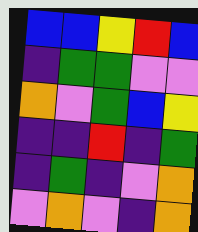[["blue", "blue", "yellow", "red", "blue"], ["indigo", "green", "green", "violet", "violet"], ["orange", "violet", "green", "blue", "yellow"], ["indigo", "indigo", "red", "indigo", "green"], ["indigo", "green", "indigo", "violet", "orange"], ["violet", "orange", "violet", "indigo", "orange"]]